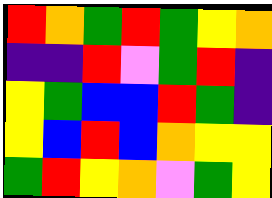[["red", "orange", "green", "red", "green", "yellow", "orange"], ["indigo", "indigo", "red", "violet", "green", "red", "indigo"], ["yellow", "green", "blue", "blue", "red", "green", "indigo"], ["yellow", "blue", "red", "blue", "orange", "yellow", "yellow"], ["green", "red", "yellow", "orange", "violet", "green", "yellow"]]